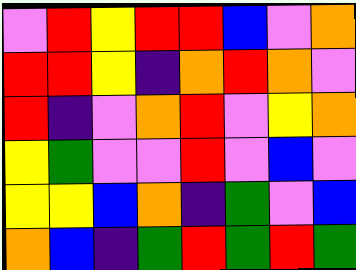[["violet", "red", "yellow", "red", "red", "blue", "violet", "orange"], ["red", "red", "yellow", "indigo", "orange", "red", "orange", "violet"], ["red", "indigo", "violet", "orange", "red", "violet", "yellow", "orange"], ["yellow", "green", "violet", "violet", "red", "violet", "blue", "violet"], ["yellow", "yellow", "blue", "orange", "indigo", "green", "violet", "blue"], ["orange", "blue", "indigo", "green", "red", "green", "red", "green"]]